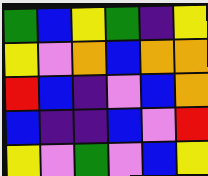[["green", "blue", "yellow", "green", "indigo", "yellow"], ["yellow", "violet", "orange", "blue", "orange", "orange"], ["red", "blue", "indigo", "violet", "blue", "orange"], ["blue", "indigo", "indigo", "blue", "violet", "red"], ["yellow", "violet", "green", "violet", "blue", "yellow"]]